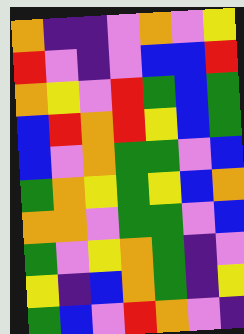[["orange", "indigo", "indigo", "violet", "orange", "violet", "yellow"], ["red", "violet", "indigo", "violet", "blue", "blue", "red"], ["orange", "yellow", "violet", "red", "green", "blue", "green"], ["blue", "red", "orange", "red", "yellow", "blue", "green"], ["blue", "violet", "orange", "green", "green", "violet", "blue"], ["green", "orange", "yellow", "green", "yellow", "blue", "orange"], ["orange", "orange", "violet", "green", "green", "violet", "blue"], ["green", "violet", "yellow", "orange", "green", "indigo", "violet"], ["yellow", "indigo", "blue", "orange", "green", "indigo", "yellow"], ["green", "blue", "violet", "red", "orange", "violet", "indigo"]]